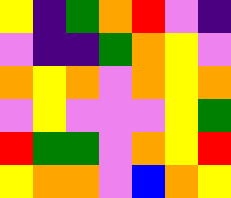[["yellow", "indigo", "green", "orange", "red", "violet", "indigo"], ["violet", "indigo", "indigo", "green", "orange", "yellow", "violet"], ["orange", "yellow", "orange", "violet", "orange", "yellow", "orange"], ["violet", "yellow", "violet", "violet", "violet", "yellow", "green"], ["red", "green", "green", "violet", "orange", "yellow", "red"], ["yellow", "orange", "orange", "violet", "blue", "orange", "yellow"]]